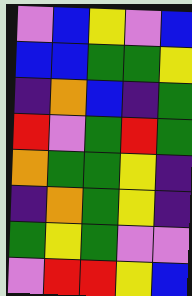[["violet", "blue", "yellow", "violet", "blue"], ["blue", "blue", "green", "green", "yellow"], ["indigo", "orange", "blue", "indigo", "green"], ["red", "violet", "green", "red", "green"], ["orange", "green", "green", "yellow", "indigo"], ["indigo", "orange", "green", "yellow", "indigo"], ["green", "yellow", "green", "violet", "violet"], ["violet", "red", "red", "yellow", "blue"]]